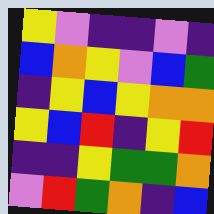[["yellow", "violet", "indigo", "indigo", "violet", "indigo"], ["blue", "orange", "yellow", "violet", "blue", "green"], ["indigo", "yellow", "blue", "yellow", "orange", "orange"], ["yellow", "blue", "red", "indigo", "yellow", "red"], ["indigo", "indigo", "yellow", "green", "green", "orange"], ["violet", "red", "green", "orange", "indigo", "blue"]]